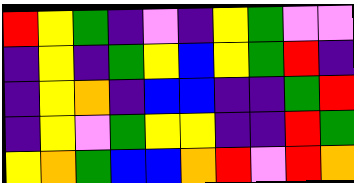[["red", "yellow", "green", "indigo", "violet", "indigo", "yellow", "green", "violet", "violet"], ["indigo", "yellow", "indigo", "green", "yellow", "blue", "yellow", "green", "red", "indigo"], ["indigo", "yellow", "orange", "indigo", "blue", "blue", "indigo", "indigo", "green", "red"], ["indigo", "yellow", "violet", "green", "yellow", "yellow", "indigo", "indigo", "red", "green"], ["yellow", "orange", "green", "blue", "blue", "orange", "red", "violet", "red", "orange"]]